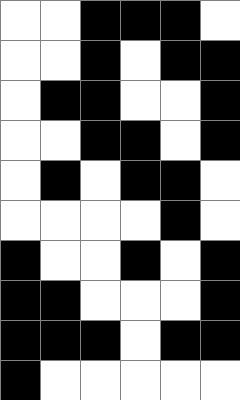[["white", "white", "black", "black", "black", "white"], ["white", "white", "black", "white", "black", "black"], ["white", "black", "black", "white", "white", "black"], ["white", "white", "black", "black", "white", "black"], ["white", "black", "white", "black", "black", "white"], ["white", "white", "white", "white", "black", "white"], ["black", "white", "white", "black", "white", "black"], ["black", "black", "white", "white", "white", "black"], ["black", "black", "black", "white", "black", "black"], ["black", "white", "white", "white", "white", "white"]]